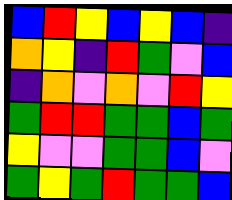[["blue", "red", "yellow", "blue", "yellow", "blue", "indigo"], ["orange", "yellow", "indigo", "red", "green", "violet", "blue"], ["indigo", "orange", "violet", "orange", "violet", "red", "yellow"], ["green", "red", "red", "green", "green", "blue", "green"], ["yellow", "violet", "violet", "green", "green", "blue", "violet"], ["green", "yellow", "green", "red", "green", "green", "blue"]]